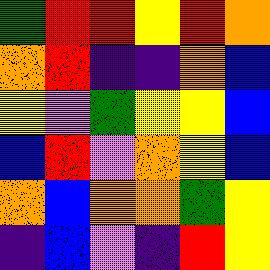[["green", "red", "red", "yellow", "red", "orange"], ["orange", "red", "indigo", "indigo", "orange", "blue"], ["yellow", "violet", "green", "yellow", "yellow", "blue"], ["blue", "red", "violet", "orange", "yellow", "blue"], ["orange", "blue", "orange", "orange", "green", "yellow"], ["indigo", "blue", "violet", "indigo", "red", "yellow"]]